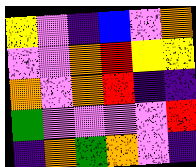[["yellow", "violet", "indigo", "blue", "violet", "orange"], ["violet", "violet", "orange", "red", "yellow", "yellow"], ["orange", "violet", "orange", "red", "indigo", "indigo"], ["green", "violet", "violet", "violet", "violet", "red"], ["indigo", "orange", "green", "orange", "violet", "indigo"]]